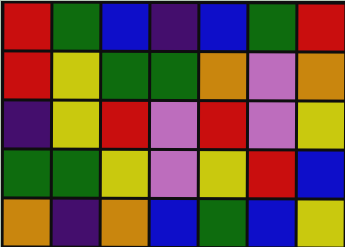[["red", "green", "blue", "indigo", "blue", "green", "red"], ["red", "yellow", "green", "green", "orange", "violet", "orange"], ["indigo", "yellow", "red", "violet", "red", "violet", "yellow"], ["green", "green", "yellow", "violet", "yellow", "red", "blue"], ["orange", "indigo", "orange", "blue", "green", "blue", "yellow"]]